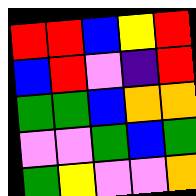[["red", "red", "blue", "yellow", "red"], ["blue", "red", "violet", "indigo", "red"], ["green", "green", "blue", "orange", "orange"], ["violet", "violet", "green", "blue", "green"], ["green", "yellow", "violet", "violet", "orange"]]